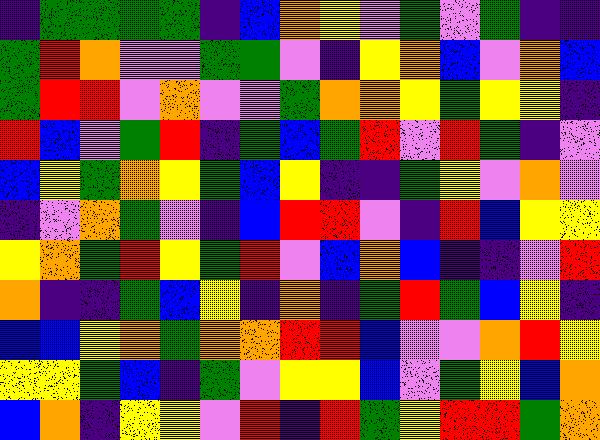[["indigo", "green", "green", "green", "green", "indigo", "blue", "orange", "yellow", "violet", "green", "violet", "green", "indigo", "indigo"], ["green", "red", "orange", "violet", "violet", "green", "green", "violet", "indigo", "yellow", "orange", "blue", "violet", "orange", "blue"], ["green", "red", "red", "violet", "orange", "violet", "violet", "green", "orange", "orange", "yellow", "green", "yellow", "yellow", "indigo"], ["red", "blue", "violet", "green", "red", "indigo", "green", "blue", "green", "red", "violet", "red", "green", "indigo", "violet"], ["blue", "yellow", "green", "orange", "yellow", "green", "blue", "yellow", "indigo", "indigo", "green", "yellow", "violet", "orange", "violet"], ["indigo", "violet", "orange", "green", "violet", "indigo", "blue", "red", "red", "violet", "indigo", "red", "blue", "yellow", "yellow"], ["yellow", "orange", "green", "red", "yellow", "green", "red", "violet", "blue", "orange", "blue", "indigo", "indigo", "violet", "red"], ["orange", "indigo", "indigo", "green", "blue", "yellow", "indigo", "orange", "indigo", "green", "red", "green", "blue", "yellow", "indigo"], ["blue", "blue", "yellow", "orange", "green", "orange", "orange", "red", "red", "blue", "violet", "violet", "orange", "red", "yellow"], ["yellow", "yellow", "green", "blue", "indigo", "green", "violet", "yellow", "yellow", "blue", "violet", "green", "yellow", "blue", "orange"], ["blue", "orange", "indigo", "yellow", "yellow", "violet", "red", "indigo", "red", "green", "yellow", "red", "red", "green", "orange"]]